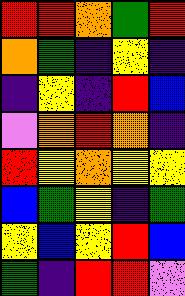[["red", "red", "orange", "green", "red"], ["orange", "green", "indigo", "yellow", "indigo"], ["indigo", "yellow", "indigo", "red", "blue"], ["violet", "orange", "red", "orange", "indigo"], ["red", "yellow", "orange", "yellow", "yellow"], ["blue", "green", "yellow", "indigo", "green"], ["yellow", "blue", "yellow", "red", "blue"], ["green", "indigo", "red", "red", "violet"]]